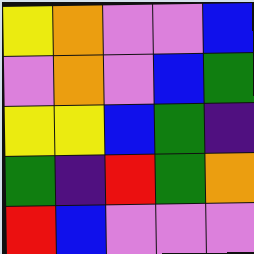[["yellow", "orange", "violet", "violet", "blue"], ["violet", "orange", "violet", "blue", "green"], ["yellow", "yellow", "blue", "green", "indigo"], ["green", "indigo", "red", "green", "orange"], ["red", "blue", "violet", "violet", "violet"]]